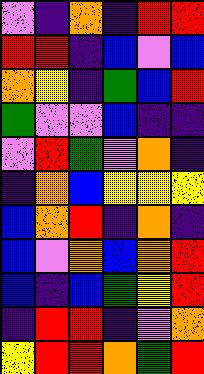[["violet", "indigo", "orange", "indigo", "red", "red"], ["red", "red", "indigo", "blue", "violet", "blue"], ["orange", "yellow", "indigo", "green", "blue", "red"], ["green", "violet", "violet", "blue", "indigo", "indigo"], ["violet", "red", "green", "violet", "orange", "indigo"], ["indigo", "orange", "blue", "yellow", "yellow", "yellow"], ["blue", "orange", "red", "indigo", "orange", "indigo"], ["blue", "violet", "orange", "blue", "orange", "red"], ["blue", "indigo", "blue", "green", "yellow", "red"], ["indigo", "red", "red", "indigo", "violet", "orange"], ["yellow", "red", "red", "orange", "green", "red"]]